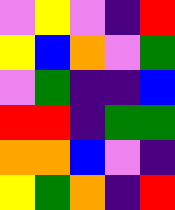[["violet", "yellow", "violet", "indigo", "red"], ["yellow", "blue", "orange", "violet", "green"], ["violet", "green", "indigo", "indigo", "blue"], ["red", "red", "indigo", "green", "green"], ["orange", "orange", "blue", "violet", "indigo"], ["yellow", "green", "orange", "indigo", "red"]]